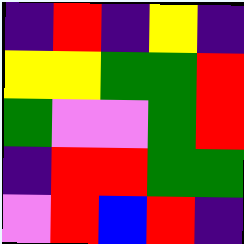[["indigo", "red", "indigo", "yellow", "indigo"], ["yellow", "yellow", "green", "green", "red"], ["green", "violet", "violet", "green", "red"], ["indigo", "red", "red", "green", "green"], ["violet", "red", "blue", "red", "indigo"]]